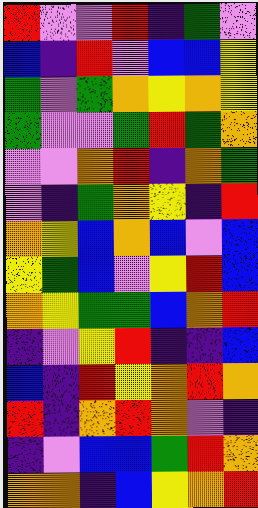[["red", "violet", "violet", "red", "indigo", "green", "violet"], ["blue", "indigo", "red", "violet", "blue", "blue", "yellow"], ["green", "violet", "green", "orange", "yellow", "orange", "yellow"], ["green", "violet", "violet", "green", "red", "green", "orange"], ["violet", "violet", "orange", "red", "indigo", "orange", "green"], ["violet", "indigo", "green", "orange", "yellow", "indigo", "red"], ["orange", "yellow", "blue", "orange", "blue", "violet", "blue"], ["yellow", "green", "blue", "violet", "yellow", "red", "blue"], ["orange", "yellow", "green", "green", "blue", "orange", "red"], ["indigo", "violet", "yellow", "red", "indigo", "indigo", "blue"], ["blue", "indigo", "red", "yellow", "orange", "red", "orange"], ["red", "indigo", "orange", "red", "orange", "violet", "indigo"], ["indigo", "violet", "blue", "blue", "green", "red", "orange"], ["orange", "orange", "indigo", "blue", "yellow", "orange", "red"]]